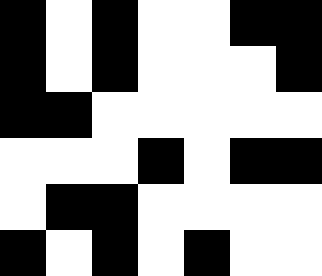[["black", "white", "black", "white", "white", "black", "black"], ["black", "white", "black", "white", "white", "white", "black"], ["black", "black", "white", "white", "white", "white", "white"], ["white", "white", "white", "black", "white", "black", "black"], ["white", "black", "black", "white", "white", "white", "white"], ["black", "white", "black", "white", "black", "white", "white"]]